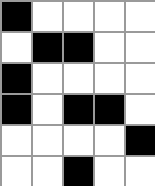[["black", "white", "white", "white", "white"], ["white", "black", "black", "white", "white"], ["black", "white", "white", "white", "white"], ["black", "white", "black", "black", "white"], ["white", "white", "white", "white", "black"], ["white", "white", "black", "white", "white"]]